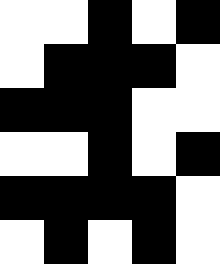[["white", "white", "black", "white", "black"], ["white", "black", "black", "black", "white"], ["black", "black", "black", "white", "white"], ["white", "white", "black", "white", "black"], ["black", "black", "black", "black", "white"], ["white", "black", "white", "black", "white"]]